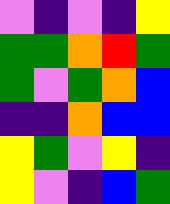[["violet", "indigo", "violet", "indigo", "yellow"], ["green", "green", "orange", "red", "green"], ["green", "violet", "green", "orange", "blue"], ["indigo", "indigo", "orange", "blue", "blue"], ["yellow", "green", "violet", "yellow", "indigo"], ["yellow", "violet", "indigo", "blue", "green"]]